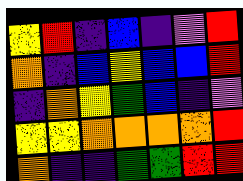[["yellow", "red", "indigo", "blue", "indigo", "violet", "red"], ["orange", "indigo", "blue", "yellow", "blue", "blue", "red"], ["indigo", "orange", "yellow", "green", "blue", "indigo", "violet"], ["yellow", "yellow", "orange", "orange", "orange", "orange", "red"], ["orange", "indigo", "indigo", "green", "green", "red", "red"]]